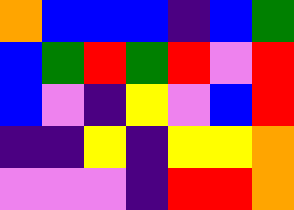[["orange", "blue", "blue", "blue", "indigo", "blue", "green"], ["blue", "green", "red", "green", "red", "violet", "red"], ["blue", "violet", "indigo", "yellow", "violet", "blue", "red"], ["indigo", "indigo", "yellow", "indigo", "yellow", "yellow", "orange"], ["violet", "violet", "violet", "indigo", "red", "red", "orange"]]